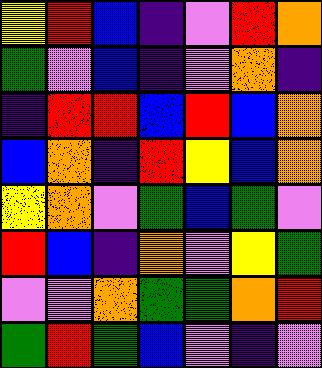[["yellow", "red", "blue", "indigo", "violet", "red", "orange"], ["green", "violet", "blue", "indigo", "violet", "orange", "indigo"], ["indigo", "red", "red", "blue", "red", "blue", "orange"], ["blue", "orange", "indigo", "red", "yellow", "blue", "orange"], ["yellow", "orange", "violet", "green", "blue", "green", "violet"], ["red", "blue", "indigo", "orange", "violet", "yellow", "green"], ["violet", "violet", "orange", "green", "green", "orange", "red"], ["green", "red", "green", "blue", "violet", "indigo", "violet"]]